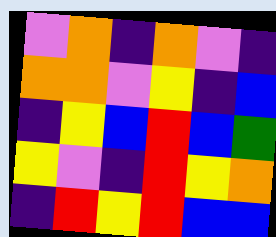[["violet", "orange", "indigo", "orange", "violet", "indigo"], ["orange", "orange", "violet", "yellow", "indigo", "blue"], ["indigo", "yellow", "blue", "red", "blue", "green"], ["yellow", "violet", "indigo", "red", "yellow", "orange"], ["indigo", "red", "yellow", "red", "blue", "blue"]]